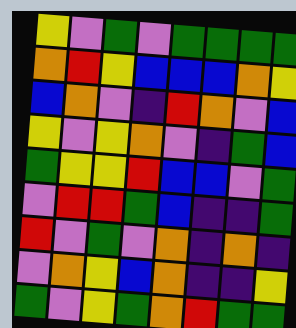[["yellow", "violet", "green", "violet", "green", "green", "green", "green"], ["orange", "red", "yellow", "blue", "blue", "blue", "orange", "yellow"], ["blue", "orange", "violet", "indigo", "red", "orange", "violet", "blue"], ["yellow", "violet", "yellow", "orange", "violet", "indigo", "green", "blue"], ["green", "yellow", "yellow", "red", "blue", "blue", "violet", "green"], ["violet", "red", "red", "green", "blue", "indigo", "indigo", "green"], ["red", "violet", "green", "violet", "orange", "indigo", "orange", "indigo"], ["violet", "orange", "yellow", "blue", "orange", "indigo", "indigo", "yellow"], ["green", "violet", "yellow", "green", "orange", "red", "green", "green"]]